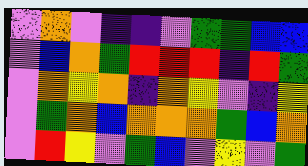[["violet", "orange", "violet", "indigo", "indigo", "violet", "green", "green", "blue", "blue"], ["violet", "blue", "orange", "green", "red", "red", "red", "indigo", "red", "green"], ["violet", "orange", "yellow", "orange", "indigo", "orange", "yellow", "violet", "indigo", "yellow"], ["violet", "green", "orange", "blue", "orange", "orange", "orange", "green", "blue", "orange"], ["violet", "red", "yellow", "violet", "green", "blue", "violet", "yellow", "violet", "green"]]